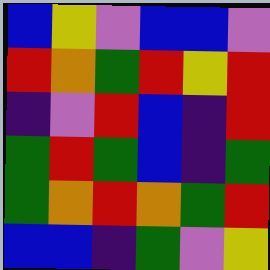[["blue", "yellow", "violet", "blue", "blue", "violet"], ["red", "orange", "green", "red", "yellow", "red"], ["indigo", "violet", "red", "blue", "indigo", "red"], ["green", "red", "green", "blue", "indigo", "green"], ["green", "orange", "red", "orange", "green", "red"], ["blue", "blue", "indigo", "green", "violet", "yellow"]]